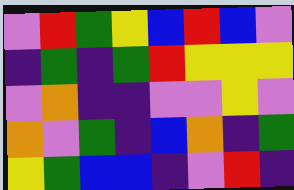[["violet", "red", "green", "yellow", "blue", "red", "blue", "violet"], ["indigo", "green", "indigo", "green", "red", "yellow", "yellow", "yellow"], ["violet", "orange", "indigo", "indigo", "violet", "violet", "yellow", "violet"], ["orange", "violet", "green", "indigo", "blue", "orange", "indigo", "green"], ["yellow", "green", "blue", "blue", "indigo", "violet", "red", "indigo"]]